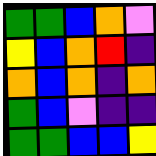[["green", "green", "blue", "orange", "violet"], ["yellow", "blue", "orange", "red", "indigo"], ["orange", "blue", "orange", "indigo", "orange"], ["green", "blue", "violet", "indigo", "indigo"], ["green", "green", "blue", "blue", "yellow"]]